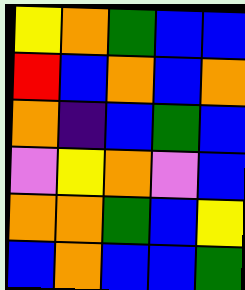[["yellow", "orange", "green", "blue", "blue"], ["red", "blue", "orange", "blue", "orange"], ["orange", "indigo", "blue", "green", "blue"], ["violet", "yellow", "orange", "violet", "blue"], ["orange", "orange", "green", "blue", "yellow"], ["blue", "orange", "blue", "blue", "green"]]